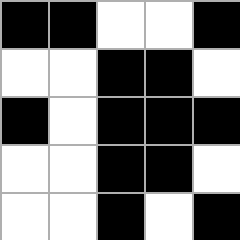[["black", "black", "white", "white", "black"], ["white", "white", "black", "black", "white"], ["black", "white", "black", "black", "black"], ["white", "white", "black", "black", "white"], ["white", "white", "black", "white", "black"]]